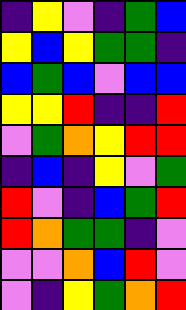[["indigo", "yellow", "violet", "indigo", "green", "blue"], ["yellow", "blue", "yellow", "green", "green", "indigo"], ["blue", "green", "blue", "violet", "blue", "blue"], ["yellow", "yellow", "red", "indigo", "indigo", "red"], ["violet", "green", "orange", "yellow", "red", "red"], ["indigo", "blue", "indigo", "yellow", "violet", "green"], ["red", "violet", "indigo", "blue", "green", "red"], ["red", "orange", "green", "green", "indigo", "violet"], ["violet", "violet", "orange", "blue", "red", "violet"], ["violet", "indigo", "yellow", "green", "orange", "red"]]